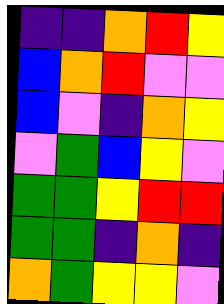[["indigo", "indigo", "orange", "red", "yellow"], ["blue", "orange", "red", "violet", "violet"], ["blue", "violet", "indigo", "orange", "yellow"], ["violet", "green", "blue", "yellow", "violet"], ["green", "green", "yellow", "red", "red"], ["green", "green", "indigo", "orange", "indigo"], ["orange", "green", "yellow", "yellow", "violet"]]